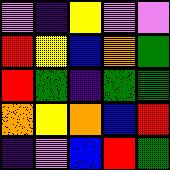[["violet", "indigo", "yellow", "violet", "violet"], ["red", "yellow", "blue", "orange", "green"], ["red", "green", "indigo", "green", "green"], ["orange", "yellow", "orange", "blue", "red"], ["indigo", "violet", "blue", "red", "green"]]